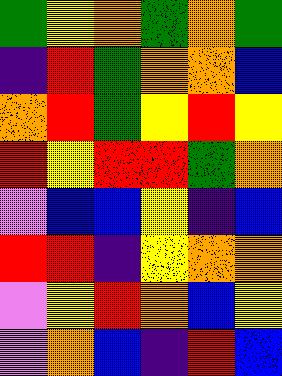[["green", "yellow", "orange", "green", "orange", "green"], ["indigo", "red", "green", "orange", "orange", "blue"], ["orange", "red", "green", "yellow", "red", "yellow"], ["red", "yellow", "red", "red", "green", "orange"], ["violet", "blue", "blue", "yellow", "indigo", "blue"], ["red", "red", "indigo", "yellow", "orange", "orange"], ["violet", "yellow", "red", "orange", "blue", "yellow"], ["violet", "orange", "blue", "indigo", "red", "blue"]]